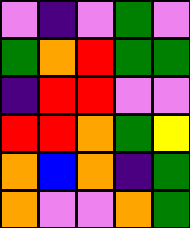[["violet", "indigo", "violet", "green", "violet"], ["green", "orange", "red", "green", "green"], ["indigo", "red", "red", "violet", "violet"], ["red", "red", "orange", "green", "yellow"], ["orange", "blue", "orange", "indigo", "green"], ["orange", "violet", "violet", "orange", "green"]]